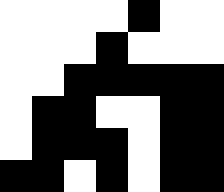[["white", "white", "white", "white", "black", "white", "white"], ["white", "white", "white", "black", "white", "white", "white"], ["white", "white", "black", "black", "black", "black", "black"], ["white", "black", "black", "white", "white", "black", "black"], ["white", "black", "black", "black", "white", "black", "black"], ["black", "black", "white", "black", "white", "black", "black"]]